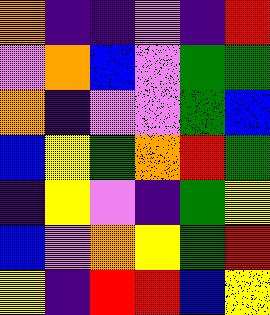[["orange", "indigo", "indigo", "violet", "indigo", "red"], ["violet", "orange", "blue", "violet", "green", "green"], ["orange", "indigo", "violet", "violet", "green", "blue"], ["blue", "yellow", "green", "orange", "red", "green"], ["indigo", "yellow", "violet", "indigo", "green", "yellow"], ["blue", "violet", "orange", "yellow", "green", "red"], ["yellow", "indigo", "red", "red", "blue", "yellow"]]